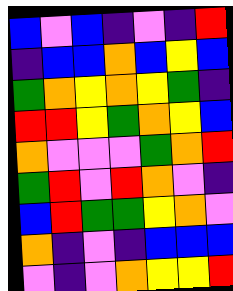[["blue", "violet", "blue", "indigo", "violet", "indigo", "red"], ["indigo", "blue", "blue", "orange", "blue", "yellow", "blue"], ["green", "orange", "yellow", "orange", "yellow", "green", "indigo"], ["red", "red", "yellow", "green", "orange", "yellow", "blue"], ["orange", "violet", "violet", "violet", "green", "orange", "red"], ["green", "red", "violet", "red", "orange", "violet", "indigo"], ["blue", "red", "green", "green", "yellow", "orange", "violet"], ["orange", "indigo", "violet", "indigo", "blue", "blue", "blue"], ["violet", "indigo", "violet", "orange", "yellow", "yellow", "red"]]